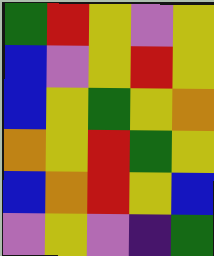[["green", "red", "yellow", "violet", "yellow"], ["blue", "violet", "yellow", "red", "yellow"], ["blue", "yellow", "green", "yellow", "orange"], ["orange", "yellow", "red", "green", "yellow"], ["blue", "orange", "red", "yellow", "blue"], ["violet", "yellow", "violet", "indigo", "green"]]